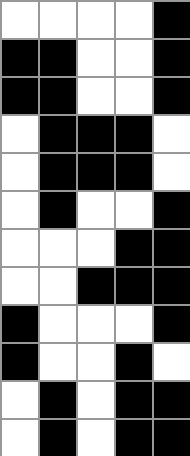[["white", "white", "white", "white", "black"], ["black", "black", "white", "white", "black"], ["black", "black", "white", "white", "black"], ["white", "black", "black", "black", "white"], ["white", "black", "black", "black", "white"], ["white", "black", "white", "white", "black"], ["white", "white", "white", "black", "black"], ["white", "white", "black", "black", "black"], ["black", "white", "white", "white", "black"], ["black", "white", "white", "black", "white"], ["white", "black", "white", "black", "black"], ["white", "black", "white", "black", "black"]]